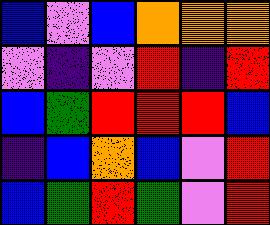[["blue", "violet", "blue", "orange", "orange", "orange"], ["violet", "indigo", "violet", "red", "indigo", "red"], ["blue", "green", "red", "red", "red", "blue"], ["indigo", "blue", "orange", "blue", "violet", "red"], ["blue", "green", "red", "green", "violet", "red"]]